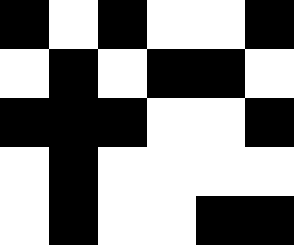[["black", "white", "black", "white", "white", "black"], ["white", "black", "white", "black", "black", "white"], ["black", "black", "black", "white", "white", "black"], ["white", "black", "white", "white", "white", "white"], ["white", "black", "white", "white", "black", "black"]]